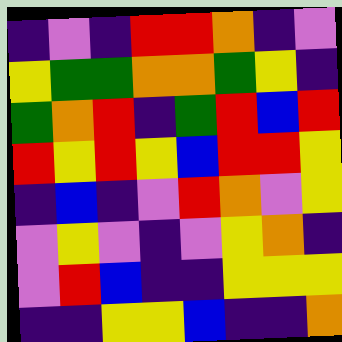[["indigo", "violet", "indigo", "red", "red", "orange", "indigo", "violet"], ["yellow", "green", "green", "orange", "orange", "green", "yellow", "indigo"], ["green", "orange", "red", "indigo", "green", "red", "blue", "red"], ["red", "yellow", "red", "yellow", "blue", "red", "red", "yellow"], ["indigo", "blue", "indigo", "violet", "red", "orange", "violet", "yellow"], ["violet", "yellow", "violet", "indigo", "violet", "yellow", "orange", "indigo"], ["violet", "red", "blue", "indigo", "indigo", "yellow", "yellow", "yellow"], ["indigo", "indigo", "yellow", "yellow", "blue", "indigo", "indigo", "orange"]]